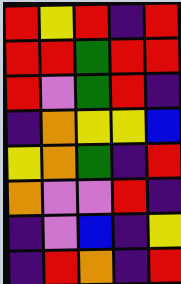[["red", "yellow", "red", "indigo", "red"], ["red", "red", "green", "red", "red"], ["red", "violet", "green", "red", "indigo"], ["indigo", "orange", "yellow", "yellow", "blue"], ["yellow", "orange", "green", "indigo", "red"], ["orange", "violet", "violet", "red", "indigo"], ["indigo", "violet", "blue", "indigo", "yellow"], ["indigo", "red", "orange", "indigo", "red"]]